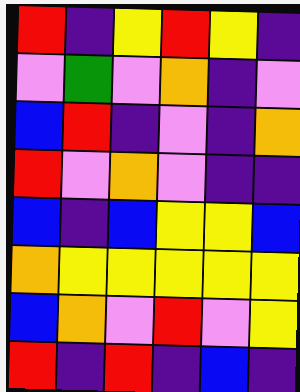[["red", "indigo", "yellow", "red", "yellow", "indigo"], ["violet", "green", "violet", "orange", "indigo", "violet"], ["blue", "red", "indigo", "violet", "indigo", "orange"], ["red", "violet", "orange", "violet", "indigo", "indigo"], ["blue", "indigo", "blue", "yellow", "yellow", "blue"], ["orange", "yellow", "yellow", "yellow", "yellow", "yellow"], ["blue", "orange", "violet", "red", "violet", "yellow"], ["red", "indigo", "red", "indigo", "blue", "indigo"]]